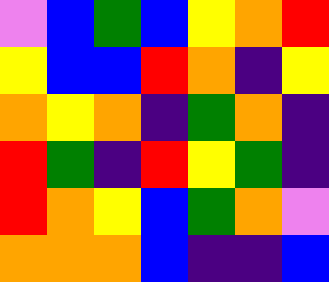[["violet", "blue", "green", "blue", "yellow", "orange", "red"], ["yellow", "blue", "blue", "red", "orange", "indigo", "yellow"], ["orange", "yellow", "orange", "indigo", "green", "orange", "indigo"], ["red", "green", "indigo", "red", "yellow", "green", "indigo"], ["red", "orange", "yellow", "blue", "green", "orange", "violet"], ["orange", "orange", "orange", "blue", "indigo", "indigo", "blue"]]